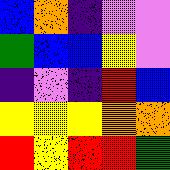[["blue", "orange", "indigo", "violet", "violet"], ["green", "blue", "blue", "yellow", "violet"], ["indigo", "violet", "indigo", "red", "blue"], ["yellow", "yellow", "yellow", "orange", "orange"], ["red", "yellow", "red", "red", "green"]]